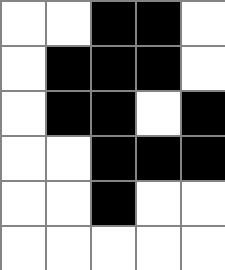[["white", "white", "black", "black", "white"], ["white", "black", "black", "black", "white"], ["white", "black", "black", "white", "black"], ["white", "white", "black", "black", "black"], ["white", "white", "black", "white", "white"], ["white", "white", "white", "white", "white"]]